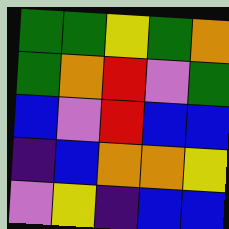[["green", "green", "yellow", "green", "orange"], ["green", "orange", "red", "violet", "green"], ["blue", "violet", "red", "blue", "blue"], ["indigo", "blue", "orange", "orange", "yellow"], ["violet", "yellow", "indigo", "blue", "blue"]]